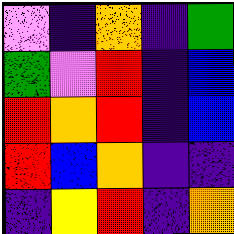[["violet", "indigo", "orange", "indigo", "green"], ["green", "violet", "red", "indigo", "blue"], ["red", "orange", "red", "indigo", "blue"], ["red", "blue", "orange", "indigo", "indigo"], ["indigo", "yellow", "red", "indigo", "orange"]]